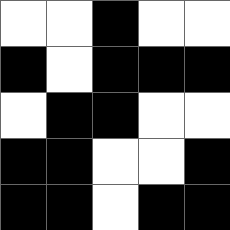[["white", "white", "black", "white", "white"], ["black", "white", "black", "black", "black"], ["white", "black", "black", "white", "white"], ["black", "black", "white", "white", "black"], ["black", "black", "white", "black", "black"]]